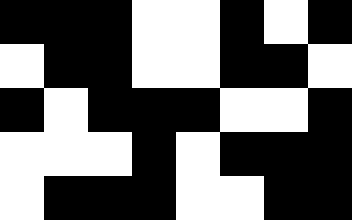[["black", "black", "black", "white", "white", "black", "white", "black"], ["white", "black", "black", "white", "white", "black", "black", "white"], ["black", "white", "black", "black", "black", "white", "white", "black"], ["white", "white", "white", "black", "white", "black", "black", "black"], ["white", "black", "black", "black", "white", "white", "black", "black"]]